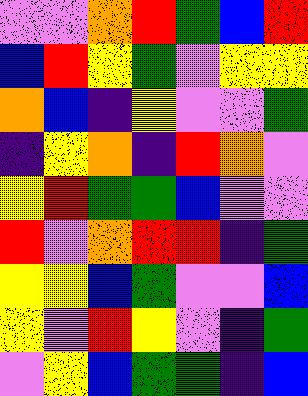[["violet", "violet", "orange", "red", "green", "blue", "red"], ["blue", "red", "yellow", "green", "violet", "yellow", "yellow"], ["orange", "blue", "indigo", "yellow", "violet", "violet", "green"], ["indigo", "yellow", "orange", "indigo", "red", "orange", "violet"], ["yellow", "red", "green", "green", "blue", "violet", "violet"], ["red", "violet", "orange", "red", "red", "indigo", "green"], ["yellow", "yellow", "blue", "green", "violet", "violet", "blue"], ["yellow", "violet", "red", "yellow", "violet", "indigo", "green"], ["violet", "yellow", "blue", "green", "green", "indigo", "blue"]]